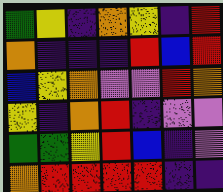[["green", "yellow", "indigo", "orange", "yellow", "indigo", "red"], ["orange", "indigo", "indigo", "indigo", "red", "blue", "red"], ["blue", "yellow", "orange", "violet", "violet", "red", "orange"], ["yellow", "indigo", "orange", "red", "indigo", "violet", "violet"], ["green", "green", "yellow", "red", "blue", "indigo", "violet"], ["orange", "red", "red", "red", "red", "indigo", "indigo"]]